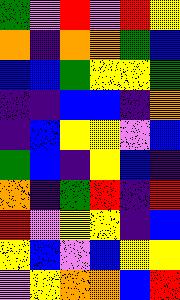[["green", "violet", "red", "violet", "red", "yellow"], ["orange", "indigo", "orange", "orange", "green", "blue"], ["blue", "blue", "green", "yellow", "yellow", "green"], ["indigo", "indigo", "blue", "blue", "indigo", "orange"], ["indigo", "blue", "yellow", "yellow", "violet", "blue"], ["green", "blue", "indigo", "yellow", "blue", "indigo"], ["orange", "indigo", "green", "red", "indigo", "red"], ["red", "violet", "yellow", "yellow", "indigo", "blue"], ["yellow", "blue", "violet", "blue", "yellow", "yellow"], ["violet", "yellow", "orange", "orange", "blue", "red"]]